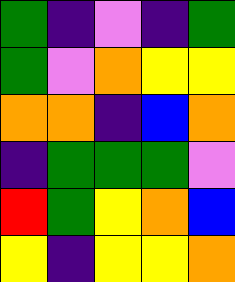[["green", "indigo", "violet", "indigo", "green"], ["green", "violet", "orange", "yellow", "yellow"], ["orange", "orange", "indigo", "blue", "orange"], ["indigo", "green", "green", "green", "violet"], ["red", "green", "yellow", "orange", "blue"], ["yellow", "indigo", "yellow", "yellow", "orange"]]